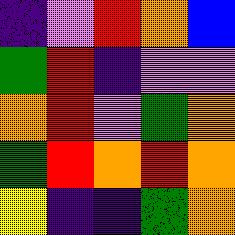[["indigo", "violet", "red", "orange", "blue"], ["green", "red", "indigo", "violet", "violet"], ["orange", "red", "violet", "green", "orange"], ["green", "red", "orange", "red", "orange"], ["yellow", "indigo", "indigo", "green", "orange"]]